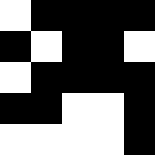[["white", "black", "black", "black", "black"], ["black", "white", "black", "black", "white"], ["white", "black", "black", "black", "black"], ["black", "black", "white", "white", "black"], ["white", "white", "white", "white", "black"]]